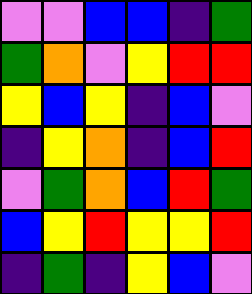[["violet", "violet", "blue", "blue", "indigo", "green"], ["green", "orange", "violet", "yellow", "red", "red"], ["yellow", "blue", "yellow", "indigo", "blue", "violet"], ["indigo", "yellow", "orange", "indigo", "blue", "red"], ["violet", "green", "orange", "blue", "red", "green"], ["blue", "yellow", "red", "yellow", "yellow", "red"], ["indigo", "green", "indigo", "yellow", "blue", "violet"]]